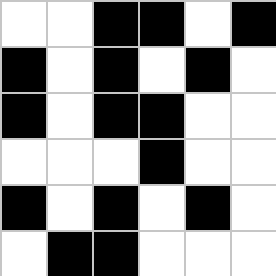[["white", "white", "black", "black", "white", "black"], ["black", "white", "black", "white", "black", "white"], ["black", "white", "black", "black", "white", "white"], ["white", "white", "white", "black", "white", "white"], ["black", "white", "black", "white", "black", "white"], ["white", "black", "black", "white", "white", "white"]]